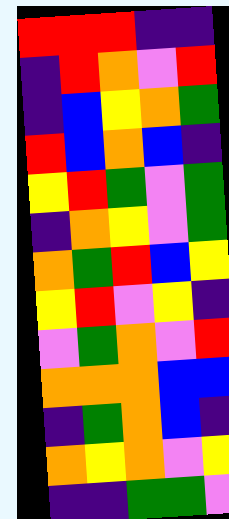[["red", "red", "red", "indigo", "indigo"], ["indigo", "red", "orange", "violet", "red"], ["indigo", "blue", "yellow", "orange", "green"], ["red", "blue", "orange", "blue", "indigo"], ["yellow", "red", "green", "violet", "green"], ["indigo", "orange", "yellow", "violet", "green"], ["orange", "green", "red", "blue", "yellow"], ["yellow", "red", "violet", "yellow", "indigo"], ["violet", "green", "orange", "violet", "red"], ["orange", "orange", "orange", "blue", "blue"], ["indigo", "green", "orange", "blue", "indigo"], ["orange", "yellow", "orange", "violet", "yellow"], ["indigo", "indigo", "green", "green", "violet"]]